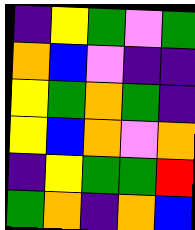[["indigo", "yellow", "green", "violet", "green"], ["orange", "blue", "violet", "indigo", "indigo"], ["yellow", "green", "orange", "green", "indigo"], ["yellow", "blue", "orange", "violet", "orange"], ["indigo", "yellow", "green", "green", "red"], ["green", "orange", "indigo", "orange", "blue"]]